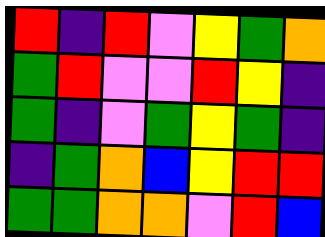[["red", "indigo", "red", "violet", "yellow", "green", "orange"], ["green", "red", "violet", "violet", "red", "yellow", "indigo"], ["green", "indigo", "violet", "green", "yellow", "green", "indigo"], ["indigo", "green", "orange", "blue", "yellow", "red", "red"], ["green", "green", "orange", "orange", "violet", "red", "blue"]]